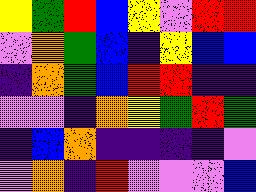[["yellow", "green", "red", "blue", "yellow", "violet", "red", "red"], ["violet", "orange", "green", "blue", "indigo", "yellow", "blue", "blue"], ["indigo", "orange", "green", "blue", "red", "red", "indigo", "indigo"], ["violet", "violet", "indigo", "orange", "yellow", "green", "red", "green"], ["indigo", "blue", "orange", "indigo", "indigo", "indigo", "indigo", "violet"], ["violet", "orange", "indigo", "red", "violet", "violet", "violet", "blue"]]